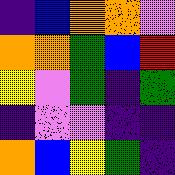[["indigo", "blue", "orange", "orange", "violet"], ["orange", "orange", "green", "blue", "red"], ["yellow", "violet", "green", "indigo", "green"], ["indigo", "violet", "violet", "indigo", "indigo"], ["orange", "blue", "yellow", "green", "indigo"]]